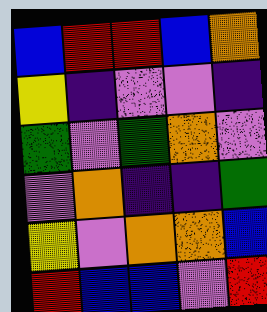[["blue", "red", "red", "blue", "orange"], ["yellow", "indigo", "violet", "violet", "indigo"], ["green", "violet", "green", "orange", "violet"], ["violet", "orange", "indigo", "indigo", "green"], ["yellow", "violet", "orange", "orange", "blue"], ["red", "blue", "blue", "violet", "red"]]